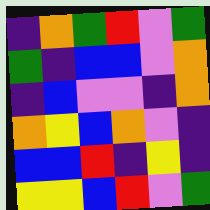[["indigo", "orange", "green", "red", "violet", "green"], ["green", "indigo", "blue", "blue", "violet", "orange"], ["indigo", "blue", "violet", "violet", "indigo", "orange"], ["orange", "yellow", "blue", "orange", "violet", "indigo"], ["blue", "blue", "red", "indigo", "yellow", "indigo"], ["yellow", "yellow", "blue", "red", "violet", "green"]]